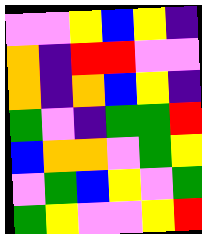[["violet", "violet", "yellow", "blue", "yellow", "indigo"], ["orange", "indigo", "red", "red", "violet", "violet"], ["orange", "indigo", "orange", "blue", "yellow", "indigo"], ["green", "violet", "indigo", "green", "green", "red"], ["blue", "orange", "orange", "violet", "green", "yellow"], ["violet", "green", "blue", "yellow", "violet", "green"], ["green", "yellow", "violet", "violet", "yellow", "red"]]